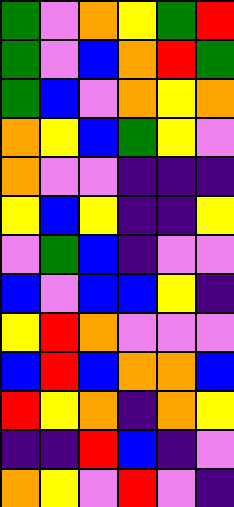[["green", "violet", "orange", "yellow", "green", "red"], ["green", "violet", "blue", "orange", "red", "green"], ["green", "blue", "violet", "orange", "yellow", "orange"], ["orange", "yellow", "blue", "green", "yellow", "violet"], ["orange", "violet", "violet", "indigo", "indigo", "indigo"], ["yellow", "blue", "yellow", "indigo", "indigo", "yellow"], ["violet", "green", "blue", "indigo", "violet", "violet"], ["blue", "violet", "blue", "blue", "yellow", "indigo"], ["yellow", "red", "orange", "violet", "violet", "violet"], ["blue", "red", "blue", "orange", "orange", "blue"], ["red", "yellow", "orange", "indigo", "orange", "yellow"], ["indigo", "indigo", "red", "blue", "indigo", "violet"], ["orange", "yellow", "violet", "red", "violet", "indigo"]]